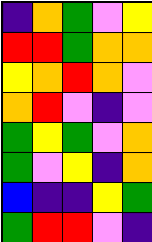[["indigo", "orange", "green", "violet", "yellow"], ["red", "red", "green", "orange", "orange"], ["yellow", "orange", "red", "orange", "violet"], ["orange", "red", "violet", "indigo", "violet"], ["green", "yellow", "green", "violet", "orange"], ["green", "violet", "yellow", "indigo", "orange"], ["blue", "indigo", "indigo", "yellow", "green"], ["green", "red", "red", "violet", "indigo"]]